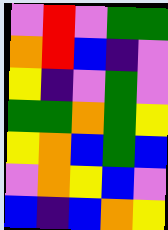[["violet", "red", "violet", "green", "green"], ["orange", "red", "blue", "indigo", "violet"], ["yellow", "indigo", "violet", "green", "violet"], ["green", "green", "orange", "green", "yellow"], ["yellow", "orange", "blue", "green", "blue"], ["violet", "orange", "yellow", "blue", "violet"], ["blue", "indigo", "blue", "orange", "yellow"]]